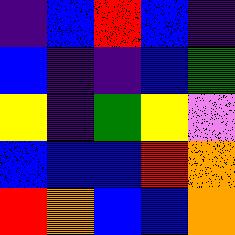[["indigo", "blue", "red", "blue", "indigo"], ["blue", "indigo", "indigo", "blue", "green"], ["yellow", "indigo", "green", "yellow", "violet"], ["blue", "blue", "blue", "red", "orange"], ["red", "orange", "blue", "blue", "orange"]]